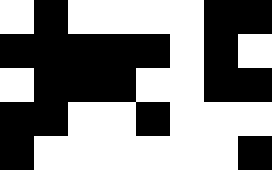[["white", "black", "white", "white", "white", "white", "black", "black"], ["black", "black", "black", "black", "black", "white", "black", "white"], ["white", "black", "black", "black", "white", "white", "black", "black"], ["black", "black", "white", "white", "black", "white", "white", "white"], ["black", "white", "white", "white", "white", "white", "white", "black"]]